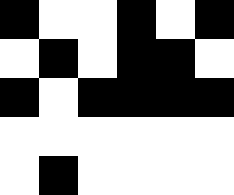[["black", "white", "white", "black", "white", "black"], ["white", "black", "white", "black", "black", "white"], ["black", "white", "black", "black", "black", "black"], ["white", "white", "white", "white", "white", "white"], ["white", "black", "white", "white", "white", "white"]]